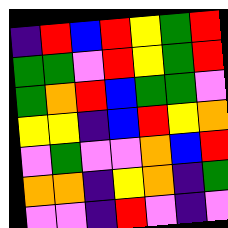[["indigo", "red", "blue", "red", "yellow", "green", "red"], ["green", "green", "violet", "red", "yellow", "green", "red"], ["green", "orange", "red", "blue", "green", "green", "violet"], ["yellow", "yellow", "indigo", "blue", "red", "yellow", "orange"], ["violet", "green", "violet", "violet", "orange", "blue", "red"], ["orange", "orange", "indigo", "yellow", "orange", "indigo", "green"], ["violet", "violet", "indigo", "red", "violet", "indigo", "violet"]]